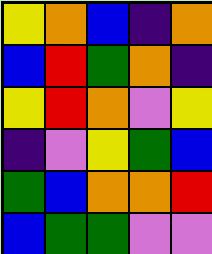[["yellow", "orange", "blue", "indigo", "orange"], ["blue", "red", "green", "orange", "indigo"], ["yellow", "red", "orange", "violet", "yellow"], ["indigo", "violet", "yellow", "green", "blue"], ["green", "blue", "orange", "orange", "red"], ["blue", "green", "green", "violet", "violet"]]